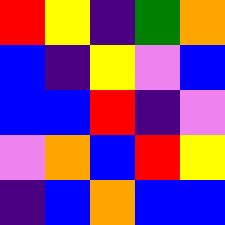[["red", "yellow", "indigo", "green", "orange"], ["blue", "indigo", "yellow", "violet", "blue"], ["blue", "blue", "red", "indigo", "violet"], ["violet", "orange", "blue", "red", "yellow"], ["indigo", "blue", "orange", "blue", "blue"]]